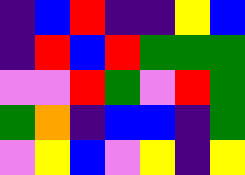[["indigo", "blue", "red", "indigo", "indigo", "yellow", "blue"], ["indigo", "red", "blue", "red", "green", "green", "green"], ["violet", "violet", "red", "green", "violet", "red", "green"], ["green", "orange", "indigo", "blue", "blue", "indigo", "green"], ["violet", "yellow", "blue", "violet", "yellow", "indigo", "yellow"]]